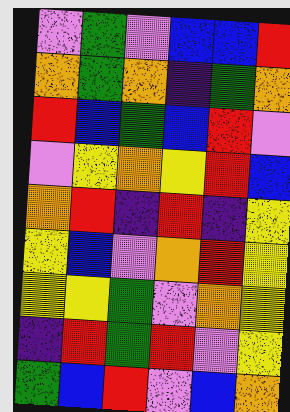[["violet", "green", "violet", "blue", "blue", "red"], ["orange", "green", "orange", "indigo", "green", "orange"], ["red", "blue", "green", "blue", "red", "violet"], ["violet", "yellow", "orange", "yellow", "red", "blue"], ["orange", "red", "indigo", "red", "indigo", "yellow"], ["yellow", "blue", "violet", "orange", "red", "yellow"], ["yellow", "yellow", "green", "violet", "orange", "yellow"], ["indigo", "red", "green", "red", "violet", "yellow"], ["green", "blue", "red", "violet", "blue", "orange"]]